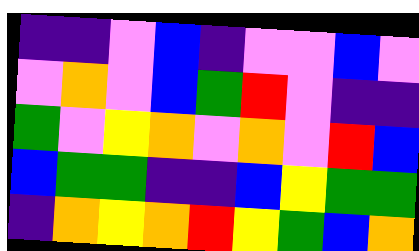[["indigo", "indigo", "violet", "blue", "indigo", "violet", "violet", "blue", "violet"], ["violet", "orange", "violet", "blue", "green", "red", "violet", "indigo", "indigo"], ["green", "violet", "yellow", "orange", "violet", "orange", "violet", "red", "blue"], ["blue", "green", "green", "indigo", "indigo", "blue", "yellow", "green", "green"], ["indigo", "orange", "yellow", "orange", "red", "yellow", "green", "blue", "orange"]]